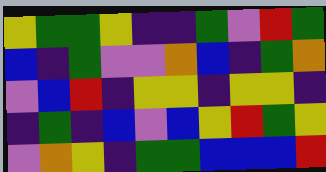[["yellow", "green", "green", "yellow", "indigo", "indigo", "green", "violet", "red", "green"], ["blue", "indigo", "green", "violet", "violet", "orange", "blue", "indigo", "green", "orange"], ["violet", "blue", "red", "indigo", "yellow", "yellow", "indigo", "yellow", "yellow", "indigo"], ["indigo", "green", "indigo", "blue", "violet", "blue", "yellow", "red", "green", "yellow"], ["violet", "orange", "yellow", "indigo", "green", "green", "blue", "blue", "blue", "red"]]